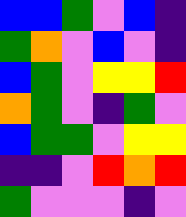[["blue", "blue", "green", "violet", "blue", "indigo"], ["green", "orange", "violet", "blue", "violet", "indigo"], ["blue", "green", "violet", "yellow", "yellow", "red"], ["orange", "green", "violet", "indigo", "green", "violet"], ["blue", "green", "green", "violet", "yellow", "yellow"], ["indigo", "indigo", "violet", "red", "orange", "red"], ["green", "violet", "violet", "violet", "indigo", "violet"]]